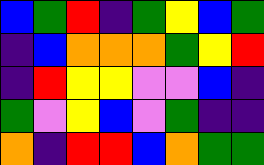[["blue", "green", "red", "indigo", "green", "yellow", "blue", "green"], ["indigo", "blue", "orange", "orange", "orange", "green", "yellow", "red"], ["indigo", "red", "yellow", "yellow", "violet", "violet", "blue", "indigo"], ["green", "violet", "yellow", "blue", "violet", "green", "indigo", "indigo"], ["orange", "indigo", "red", "red", "blue", "orange", "green", "green"]]